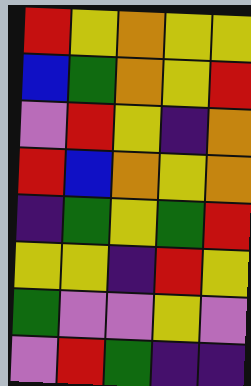[["red", "yellow", "orange", "yellow", "yellow"], ["blue", "green", "orange", "yellow", "red"], ["violet", "red", "yellow", "indigo", "orange"], ["red", "blue", "orange", "yellow", "orange"], ["indigo", "green", "yellow", "green", "red"], ["yellow", "yellow", "indigo", "red", "yellow"], ["green", "violet", "violet", "yellow", "violet"], ["violet", "red", "green", "indigo", "indigo"]]